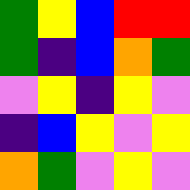[["green", "yellow", "blue", "red", "red"], ["green", "indigo", "blue", "orange", "green"], ["violet", "yellow", "indigo", "yellow", "violet"], ["indigo", "blue", "yellow", "violet", "yellow"], ["orange", "green", "violet", "yellow", "violet"]]